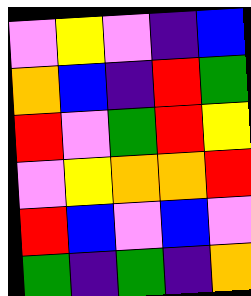[["violet", "yellow", "violet", "indigo", "blue"], ["orange", "blue", "indigo", "red", "green"], ["red", "violet", "green", "red", "yellow"], ["violet", "yellow", "orange", "orange", "red"], ["red", "blue", "violet", "blue", "violet"], ["green", "indigo", "green", "indigo", "orange"]]